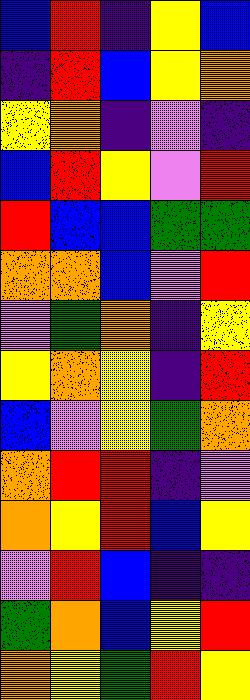[["blue", "red", "indigo", "yellow", "blue"], ["indigo", "red", "blue", "yellow", "orange"], ["yellow", "orange", "indigo", "violet", "indigo"], ["blue", "red", "yellow", "violet", "red"], ["red", "blue", "blue", "green", "green"], ["orange", "orange", "blue", "violet", "red"], ["violet", "green", "orange", "indigo", "yellow"], ["yellow", "orange", "yellow", "indigo", "red"], ["blue", "violet", "yellow", "green", "orange"], ["orange", "red", "red", "indigo", "violet"], ["orange", "yellow", "red", "blue", "yellow"], ["violet", "red", "blue", "indigo", "indigo"], ["green", "orange", "blue", "yellow", "red"], ["orange", "yellow", "green", "red", "yellow"]]